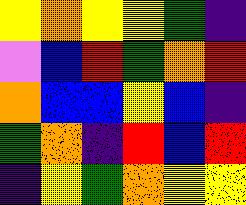[["yellow", "orange", "yellow", "yellow", "green", "indigo"], ["violet", "blue", "red", "green", "orange", "red"], ["orange", "blue", "blue", "yellow", "blue", "indigo"], ["green", "orange", "indigo", "red", "blue", "red"], ["indigo", "yellow", "green", "orange", "yellow", "yellow"]]